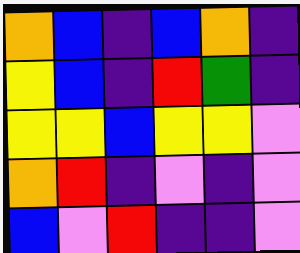[["orange", "blue", "indigo", "blue", "orange", "indigo"], ["yellow", "blue", "indigo", "red", "green", "indigo"], ["yellow", "yellow", "blue", "yellow", "yellow", "violet"], ["orange", "red", "indigo", "violet", "indigo", "violet"], ["blue", "violet", "red", "indigo", "indigo", "violet"]]